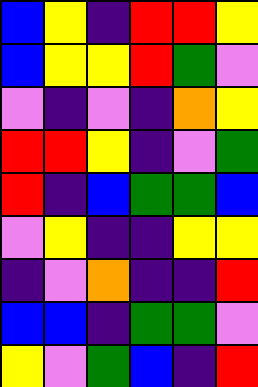[["blue", "yellow", "indigo", "red", "red", "yellow"], ["blue", "yellow", "yellow", "red", "green", "violet"], ["violet", "indigo", "violet", "indigo", "orange", "yellow"], ["red", "red", "yellow", "indigo", "violet", "green"], ["red", "indigo", "blue", "green", "green", "blue"], ["violet", "yellow", "indigo", "indigo", "yellow", "yellow"], ["indigo", "violet", "orange", "indigo", "indigo", "red"], ["blue", "blue", "indigo", "green", "green", "violet"], ["yellow", "violet", "green", "blue", "indigo", "red"]]